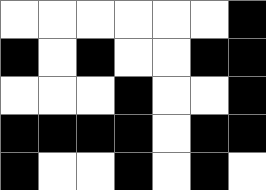[["white", "white", "white", "white", "white", "white", "black"], ["black", "white", "black", "white", "white", "black", "black"], ["white", "white", "white", "black", "white", "white", "black"], ["black", "black", "black", "black", "white", "black", "black"], ["black", "white", "white", "black", "white", "black", "white"]]